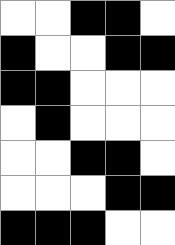[["white", "white", "black", "black", "white"], ["black", "white", "white", "black", "black"], ["black", "black", "white", "white", "white"], ["white", "black", "white", "white", "white"], ["white", "white", "black", "black", "white"], ["white", "white", "white", "black", "black"], ["black", "black", "black", "white", "white"]]